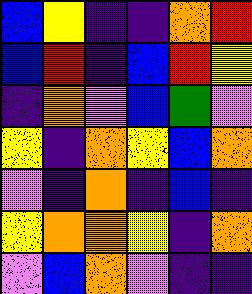[["blue", "yellow", "indigo", "indigo", "orange", "red"], ["blue", "red", "indigo", "blue", "red", "yellow"], ["indigo", "orange", "violet", "blue", "green", "violet"], ["yellow", "indigo", "orange", "yellow", "blue", "orange"], ["violet", "indigo", "orange", "indigo", "blue", "indigo"], ["yellow", "orange", "orange", "yellow", "indigo", "orange"], ["violet", "blue", "orange", "violet", "indigo", "indigo"]]